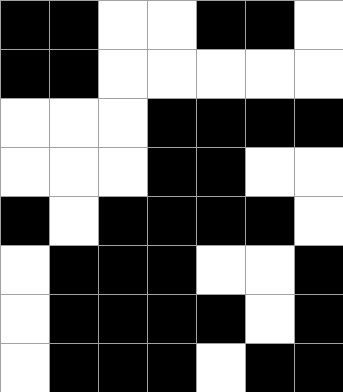[["black", "black", "white", "white", "black", "black", "white"], ["black", "black", "white", "white", "white", "white", "white"], ["white", "white", "white", "black", "black", "black", "black"], ["white", "white", "white", "black", "black", "white", "white"], ["black", "white", "black", "black", "black", "black", "white"], ["white", "black", "black", "black", "white", "white", "black"], ["white", "black", "black", "black", "black", "white", "black"], ["white", "black", "black", "black", "white", "black", "black"]]